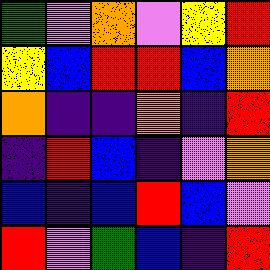[["green", "violet", "orange", "violet", "yellow", "red"], ["yellow", "blue", "red", "red", "blue", "orange"], ["orange", "indigo", "indigo", "orange", "indigo", "red"], ["indigo", "red", "blue", "indigo", "violet", "orange"], ["blue", "indigo", "blue", "red", "blue", "violet"], ["red", "violet", "green", "blue", "indigo", "red"]]